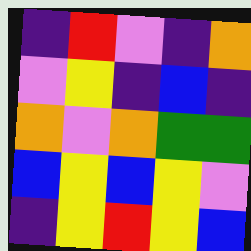[["indigo", "red", "violet", "indigo", "orange"], ["violet", "yellow", "indigo", "blue", "indigo"], ["orange", "violet", "orange", "green", "green"], ["blue", "yellow", "blue", "yellow", "violet"], ["indigo", "yellow", "red", "yellow", "blue"]]